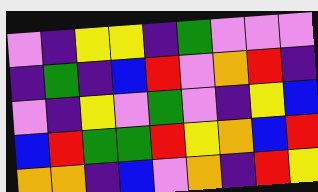[["violet", "indigo", "yellow", "yellow", "indigo", "green", "violet", "violet", "violet"], ["indigo", "green", "indigo", "blue", "red", "violet", "orange", "red", "indigo"], ["violet", "indigo", "yellow", "violet", "green", "violet", "indigo", "yellow", "blue"], ["blue", "red", "green", "green", "red", "yellow", "orange", "blue", "red"], ["orange", "orange", "indigo", "blue", "violet", "orange", "indigo", "red", "yellow"]]